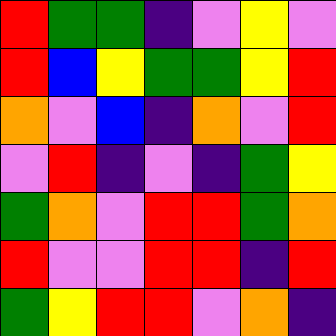[["red", "green", "green", "indigo", "violet", "yellow", "violet"], ["red", "blue", "yellow", "green", "green", "yellow", "red"], ["orange", "violet", "blue", "indigo", "orange", "violet", "red"], ["violet", "red", "indigo", "violet", "indigo", "green", "yellow"], ["green", "orange", "violet", "red", "red", "green", "orange"], ["red", "violet", "violet", "red", "red", "indigo", "red"], ["green", "yellow", "red", "red", "violet", "orange", "indigo"]]